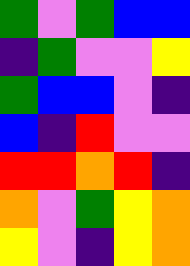[["green", "violet", "green", "blue", "blue"], ["indigo", "green", "violet", "violet", "yellow"], ["green", "blue", "blue", "violet", "indigo"], ["blue", "indigo", "red", "violet", "violet"], ["red", "red", "orange", "red", "indigo"], ["orange", "violet", "green", "yellow", "orange"], ["yellow", "violet", "indigo", "yellow", "orange"]]